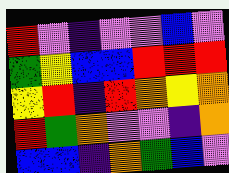[["red", "violet", "indigo", "violet", "violet", "blue", "violet"], ["green", "yellow", "blue", "blue", "red", "red", "red"], ["yellow", "red", "indigo", "red", "orange", "yellow", "orange"], ["red", "green", "orange", "violet", "violet", "indigo", "orange"], ["blue", "blue", "indigo", "orange", "green", "blue", "violet"]]